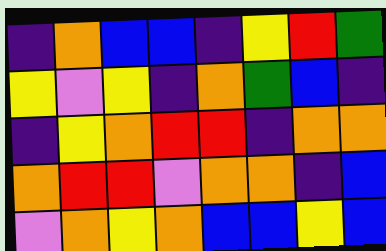[["indigo", "orange", "blue", "blue", "indigo", "yellow", "red", "green"], ["yellow", "violet", "yellow", "indigo", "orange", "green", "blue", "indigo"], ["indigo", "yellow", "orange", "red", "red", "indigo", "orange", "orange"], ["orange", "red", "red", "violet", "orange", "orange", "indigo", "blue"], ["violet", "orange", "yellow", "orange", "blue", "blue", "yellow", "blue"]]